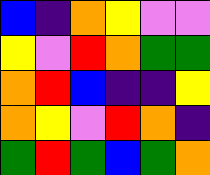[["blue", "indigo", "orange", "yellow", "violet", "violet"], ["yellow", "violet", "red", "orange", "green", "green"], ["orange", "red", "blue", "indigo", "indigo", "yellow"], ["orange", "yellow", "violet", "red", "orange", "indigo"], ["green", "red", "green", "blue", "green", "orange"]]